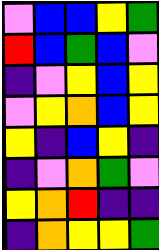[["violet", "blue", "blue", "yellow", "green"], ["red", "blue", "green", "blue", "violet"], ["indigo", "violet", "yellow", "blue", "yellow"], ["violet", "yellow", "orange", "blue", "yellow"], ["yellow", "indigo", "blue", "yellow", "indigo"], ["indigo", "violet", "orange", "green", "violet"], ["yellow", "orange", "red", "indigo", "indigo"], ["indigo", "orange", "yellow", "yellow", "green"]]